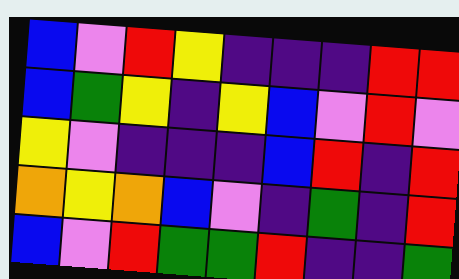[["blue", "violet", "red", "yellow", "indigo", "indigo", "indigo", "red", "red"], ["blue", "green", "yellow", "indigo", "yellow", "blue", "violet", "red", "violet"], ["yellow", "violet", "indigo", "indigo", "indigo", "blue", "red", "indigo", "red"], ["orange", "yellow", "orange", "blue", "violet", "indigo", "green", "indigo", "red"], ["blue", "violet", "red", "green", "green", "red", "indigo", "indigo", "green"]]